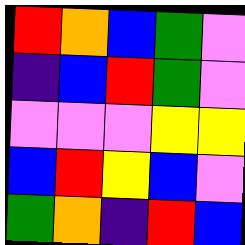[["red", "orange", "blue", "green", "violet"], ["indigo", "blue", "red", "green", "violet"], ["violet", "violet", "violet", "yellow", "yellow"], ["blue", "red", "yellow", "blue", "violet"], ["green", "orange", "indigo", "red", "blue"]]